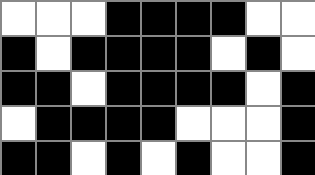[["white", "white", "white", "black", "black", "black", "black", "white", "white"], ["black", "white", "black", "black", "black", "black", "white", "black", "white"], ["black", "black", "white", "black", "black", "black", "black", "white", "black"], ["white", "black", "black", "black", "black", "white", "white", "white", "black"], ["black", "black", "white", "black", "white", "black", "white", "white", "black"]]